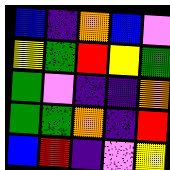[["blue", "indigo", "orange", "blue", "violet"], ["yellow", "green", "red", "yellow", "green"], ["green", "violet", "indigo", "indigo", "orange"], ["green", "green", "orange", "indigo", "red"], ["blue", "red", "indigo", "violet", "yellow"]]